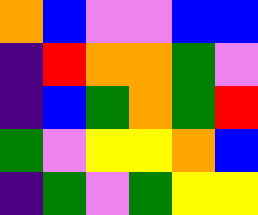[["orange", "blue", "violet", "violet", "blue", "blue"], ["indigo", "red", "orange", "orange", "green", "violet"], ["indigo", "blue", "green", "orange", "green", "red"], ["green", "violet", "yellow", "yellow", "orange", "blue"], ["indigo", "green", "violet", "green", "yellow", "yellow"]]